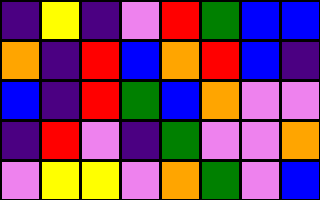[["indigo", "yellow", "indigo", "violet", "red", "green", "blue", "blue"], ["orange", "indigo", "red", "blue", "orange", "red", "blue", "indigo"], ["blue", "indigo", "red", "green", "blue", "orange", "violet", "violet"], ["indigo", "red", "violet", "indigo", "green", "violet", "violet", "orange"], ["violet", "yellow", "yellow", "violet", "orange", "green", "violet", "blue"]]